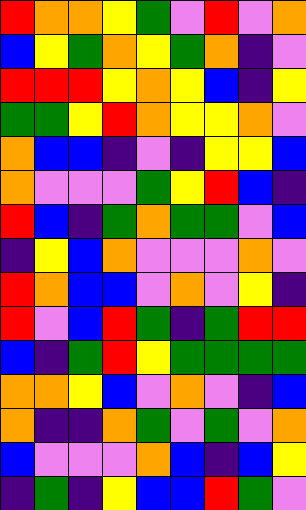[["red", "orange", "orange", "yellow", "green", "violet", "red", "violet", "orange"], ["blue", "yellow", "green", "orange", "yellow", "green", "orange", "indigo", "violet"], ["red", "red", "red", "yellow", "orange", "yellow", "blue", "indigo", "yellow"], ["green", "green", "yellow", "red", "orange", "yellow", "yellow", "orange", "violet"], ["orange", "blue", "blue", "indigo", "violet", "indigo", "yellow", "yellow", "blue"], ["orange", "violet", "violet", "violet", "green", "yellow", "red", "blue", "indigo"], ["red", "blue", "indigo", "green", "orange", "green", "green", "violet", "blue"], ["indigo", "yellow", "blue", "orange", "violet", "violet", "violet", "orange", "violet"], ["red", "orange", "blue", "blue", "violet", "orange", "violet", "yellow", "indigo"], ["red", "violet", "blue", "red", "green", "indigo", "green", "red", "red"], ["blue", "indigo", "green", "red", "yellow", "green", "green", "green", "green"], ["orange", "orange", "yellow", "blue", "violet", "orange", "violet", "indigo", "blue"], ["orange", "indigo", "indigo", "orange", "green", "violet", "green", "violet", "orange"], ["blue", "violet", "violet", "violet", "orange", "blue", "indigo", "blue", "yellow"], ["indigo", "green", "indigo", "yellow", "blue", "blue", "red", "green", "violet"]]